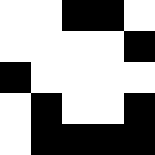[["white", "white", "black", "black", "white"], ["white", "white", "white", "white", "black"], ["black", "white", "white", "white", "white"], ["white", "black", "white", "white", "black"], ["white", "black", "black", "black", "black"]]